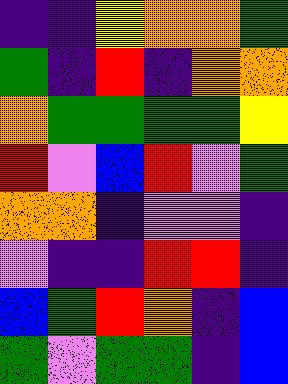[["indigo", "indigo", "yellow", "orange", "orange", "green"], ["green", "indigo", "red", "indigo", "orange", "orange"], ["orange", "green", "green", "green", "green", "yellow"], ["red", "violet", "blue", "red", "violet", "green"], ["orange", "orange", "indigo", "violet", "violet", "indigo"], ["violet", "indigo", "indigo", "red", "red", "indigo"], ["blue", "green", "red", "orange", "indigo", "blue"], ["green", "violet", "green", "green", "indigo", "blue"]]